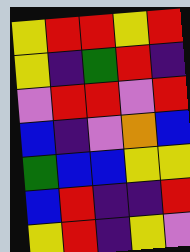[["yellow", "red", "red", "yellow", "red"], ["yellow", "indigo", "green", "red", "indigo"], ["violet", "red", "red", "violet", "red"], ["blue", "indigo", "violet", "orange", "blue"], ["green", "blue", "blue", "yellow", "yellow"], ["blue", "red", "indigo", "indigo", "red"], ["yellow", "red", "indigo", "yellow", "violet"]]